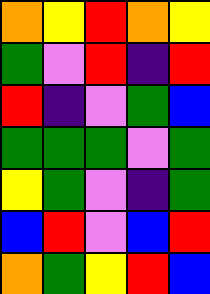[["orange", "yellow", "red", "orange", "yellow"], ["green", "violet", "red", "indigo", "red"], ["red", "indigo", "violet", "green", "blue"], ["green", "green", "green", "violet", "green"], ["yellow", "green", "violet", "indigo", "green"], ["blue", "red", "violet", "blue", "red"], ["orange", "green", "yellow", "red", "blue"]]